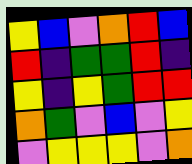[["yellow", "blue", "violet", "orange", "red", "blue"], ["red", "indigo", "green", "green", "red", "indigo"], ["yellow", "indigo", "yellow", "green", "red", "red"], ["orange", "green", "violet", "blue", "violet", "yellow"], ["violet", "yellow", "yellow", "yellow", "violet", "orange"]]